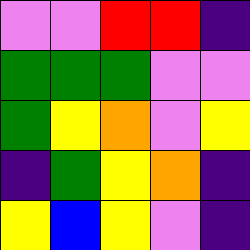[["violet", "violet", "red", "red", "indigo"], ["green", "green", "green", "violet", "violet"], ["green", "yellow", "orange", "violet", "yellow"], ["indigo", "green", "yellow", "orange", "indigo"], ["yellow", "blue", "yellow", "violet", "indigo"]]